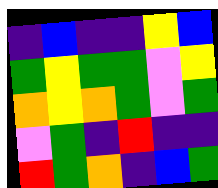[["indigo", "blue", "indigo", "indigo", "yellow", "blue"], ["green", "yellow", "green", "green", "violet", "yellow"], ["orange", "yellow", "orange", "green", "violet", "green"], ["violet", "green", "indigo", "red", "indigo", "indigo"], ["red", "green", "orange", "indigo", "blue", "green"]]